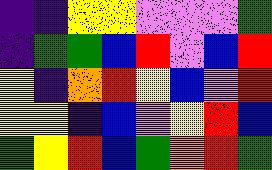[["indigo", "indigo", "yellow", "yellow", "violet", "violet", "violet", "green"], ["indigo", "green", "green", "blue", "red", "violet", "blue", "red"], ["yellow", "indigo", "orange", "red", "yellow", "blue", "violet", "red"], ["yellow", "yellow", "indigo", "blue", "violet", "yellow", "red", "blue"], ["green", "yellow", "red", "blue", "green", "orange", "red", "green"]]